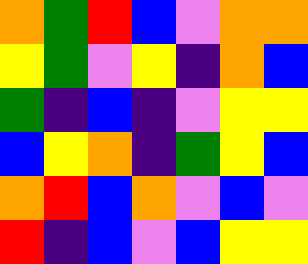[["orange", "green", "red", "blue", "violet", "orange", "orange"], ["yellow", "green", "violet", "yellow", "indigo", "orange", "blue"], ["green", "indigo", "blue", "indigo", "violet", "yellow", "yellow"], ["blue", "yellow", "orange", "indigo", "green", "yellow", "blue"], ["orange", "red", "blue", "orange", "violet", "blue", "violet"], ["red", "indigo", "blue", "violet", "blue", "yellow", "yellow"]]